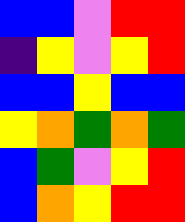[["blue", "blue", "violet", "red", "red"], ["indigo", "yellow", "violet", "yellow", "red"], ["blue", "blue", "yellow", "blue", "blue"], ["yellow", "orange", "green", "orange", "green"], ["blue", "green", "violet", "yellow", "red"], ["blue", "orange", "yellow", "red", "red"]]